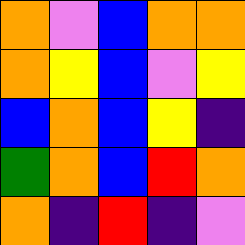[["orange", "violet", "blue", "orange", "orange"], ["orange", "yellow", "blue", "violet", "yellow"], ["blue", "orange", "blue", "yellow", "indigo"], ["green", "orange", "blue", "red", "orange"], ["orange", "indigo", "red", "indigo", "violet"]]